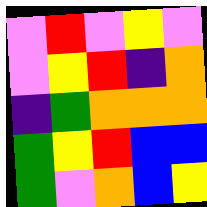[["violet", "red", "violet", "yellow", "violet"], ["violet", "yellow", "red", "indigo", "orange"], ["indigo", "green", "orange", "orange", "orange"], ["green", "yellow", "red", "blue", "blue"], ["green", "violet", "orange", "blue", "yellow"]]